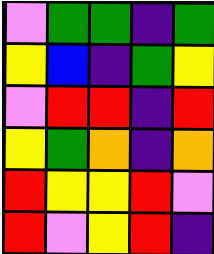[["violet", "green", "green", "indigo", "green"], ["yellow", "blue", "indigo", "green", "yellow"], ["violet", "red", "red", "indigo", "red"], ["yellow", "green", "orange", "indigo", "orange"], ["red", "yellow", "yellow", "red", "violet"], ["red", "violet", "yellow", "red", "indigo"]]